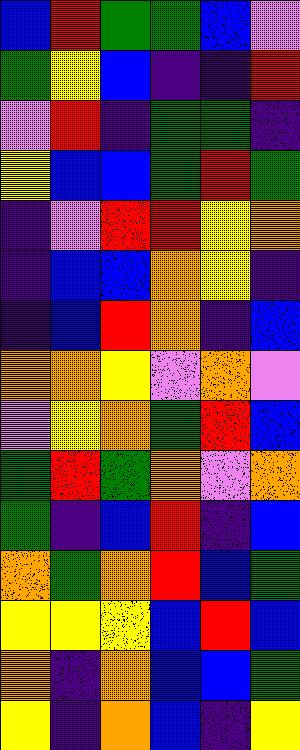[["blue", "red", "green", "green", "blue", "violet"], ["green", "yellow", "blue", "indigo", "indigo", "red"], ["violet", "red", "indigo", "green", "green", "indigo"], ["yellow", "blue", "blue", "green", "red", "green"], ["indigo", "violet", "red", "red", "yellow", "orange"], ["indigo", "blue", "blue", "orange", "yellow", "indigo"], ["indigo", "blue", "red", "orange", "indigo", "blue"], ["orange", "orange", "yellow", "violet", "orange", "violet"], ["violet", "yellow", "orange", "green", "red", "blue"], ["green", "red", "green", "orange", "violet", "orange"], ["green", "indigo", "blue", "red", "indigo", "blue"], ["orange", "green", "orange", "red", "blue", "green"], ["yellow", "yellow", "yellow", "blue", "red", "blue"], ["orange", "indigo", "orange", "blue", "blue", "green"], ["yellow", "indigo", "orange", "blue", "indigo", "yellow"]]